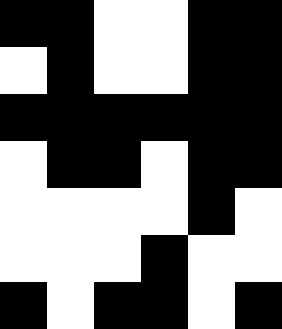[["black", "black", "white", "white", "black", "black"], ["white", "black", "white", "white", "black", "black"], ["black", "black", "black", "black", "black", "black"], ["white", "black", "black", "white", "black", "black"], ["white", "white", "white", "white", "black", "white"], ["white", "white", "white", "black", "white", "white"], ["black", "white", "black", "black", "white", "black"]]